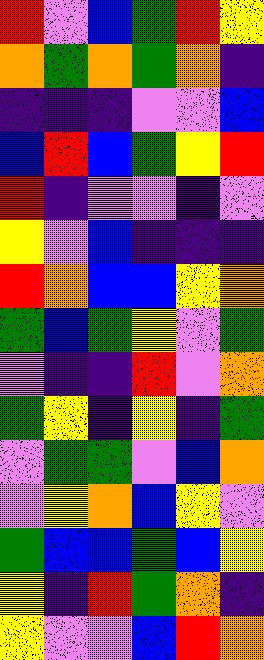[["red", "violet", "blue", "green", "red", "yellow"], ["orange", "green", "orange", "green", "orange", "indigo"], ["indigo", "indigo", "indigo", "violet", "violet", "blue"], ["blue", "red", "blue", "green", "yellow", "red"], ["red", "indigo", "violet", "violet", "indigo", "violet"], ["yellow", "violet", "blue", "indigo", "indigo", "indigo"], ["red", "orange", "blue", "blue", "yellow", "orange"], ["green", "blue", "green", "yellow", "violet", "green"], ["violet", "indigo", "indigo", "red", "violet", "orange"], ["green", "yellow", "indigo", "yellow", "indigo", "green"], ["violet", "green", "green", "violet", "blue", "orange"], ["violet", "yellow", "orange", "blue", "yellow", "violet"], ["green", "blue", "blue", "green", "blue", "yellow"], ["yellow", "indigo", "red", "green", "orange", "indigo"], ["yellow", "violet", "violet", "blue", "red", "orange"]]